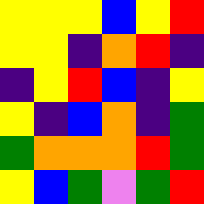[["yellow", "yellow", "yellow", "blue", "yellow", "red"], ["yellow", "yellow", "indigo", "orange", "red", "indigo"], ["indigo", "yellow", "red", "blue", "indigo", "yellow"], ["yellow", "indigo", "blue", "orange", "indigo", "green"], ["green", "orange", "orange", "orange", "red", "green"], ["yellow", "blue", "green", "violet", "green", "red"]]